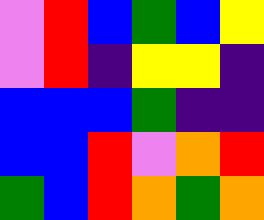[["violet", "red", "blue", "green", "blue", "yellow"], ["violet", "red", "indigo", "yellow", "yellow", "indigo"], ["blue", "blue", "blue", "green", "indigo", "indigo"], ["blue", "blue", "red", "violet", "orange", "red"], ["green", "blue", "red", "orange", "green", "orange"]]